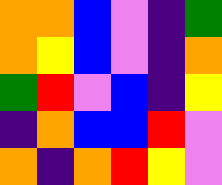[["orange", "orange", "blue", "violet", "indigo", "green"], ["orange", "yellow", "blue", "violet", "indigo", "orange"], ["green", "red", "violet", "blue", "indigo", "yellow"], ["indigo", "orange", "blue", "blue", "red", "violet"], ["orange", "indigo", "orange", "red", "yellow", "violet"]]